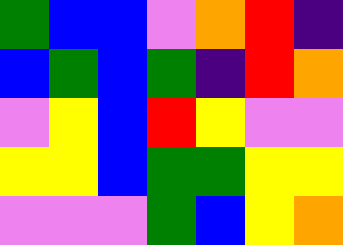[["green", "blue", "blue", "violet", "orange", "red", "indigo"], ["blue", "green", "blue", "green", "indigo", "red", "orange"], ["violet", "yellow", "blue", "red", "yellow", "violet", "violet"], ["yellow", "yellow", "blue", "green", "green", "yellow", "yellow"], ["violet", "violet", "violet", "green", "blue", "yellow", "orange"]]